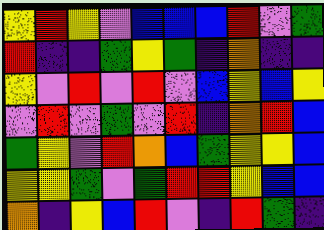[["yellow", "red", "yellow", "violet", "blue", "blue", "blue", "red", "violet", "green"], ["red", "indigo", "indigo", "green", "yellow", "green", "indigo", "orange", "indigo", "indigo"], ["yellow", "violet", "red", "violet", "red", "violet", "blue", "yellow", "blue", "yellow"], ["violet", "red", "violet", "green", "violet", "red", "indigo", "orange", "red", "blue"], ["green", "yellow", "violet", "red", "orange", "blue", "green", "yellow", "yellow", "blue"], ["yellow", "yellow", "green", "violet", "green", "red", "red", "yellow", "blue", "blue"], ["orange", "indigo", "yellow", "blue", "red", "violet", "indigo", "red", "green", "indigo"]]